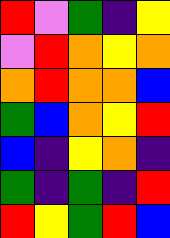[["red", "violet", "green", "indigo", "yellow"], ["violet", "red", "orange", "yellow", "orange"], ["orange", "red", "orange", "orange", "blue"], ["green", "blue", "orange", "yellow", "red"], ["blue", "indigo", "yellow", "orange", "indigo"], ["green", "indigo", "green", "indigo", "red"], ["red", "yellow", "green", "red", "blue"]]